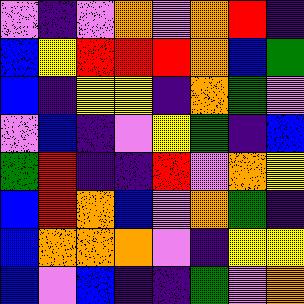[["violet", "indigo", "violet", "orange", "violet", "orange", "red", "indigo"], ["blue", "yellow", "red", "red", "red", "orange", "blue", "green"], ["blue", "indigo", "yellow", "yellow", "indigo", "orange", "green", "violet"], ["violet", "blue", "indigo", "violet", "yellow", "green", "indigo", "blue"], ["green", "red", "indigo", "indigo", "red", "violet", "orange", "yellow"], ["blue", "red", "orange", "blue", "violet", "orange", "green", "indigo"], ["blue", "orange", "orange", "orange", "violet", "indigo", "yellow", "yellow"], ["blue", "violet", "blue", "indigo", "indigo", "green", "violet", "orange"]]